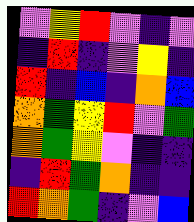[["violet", "yellow", "red", "violet", "indigo", "violet"], ["indigo", "red", "indigo", "violet", "yellow", "indigo"], ["red", "indigo", "blue", "indigo", "orange", "blue"], ["orange", "green", "yellow", "red", "violet", "green"], ["orange", "green", "yellow", "violet", "indigo", "indigo"], ["indigo", "red", "green", "orange", "indigo", "indigo"], ["red", "orange", "green", "indigo", "violet", "blue"]]